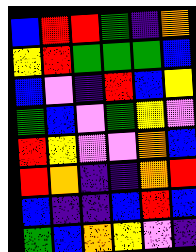[["blue", "red", "red", "green", "indigo", "orange"], ["yellow", "red", "green", "green", "green", "blue"], ["blue", "violet", "indigo", "red", "blue", "yellow"], ["green", "blue", "violet", "green", "yellow", "violet"], ["red", "yellow", "violet", "violet", "orange", "blue"], ["red", "orange", "indigo", "indigo", "orange", "red"], ["blue", "indigo", "indigo", "blue", "red", "blue"], ["green", "blue", "orange", "yellow", "violet", "indigo"]]